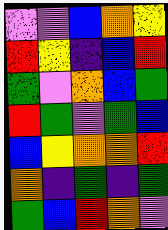[["violet", "violet", "blue", "orange", "yellow"], ["red", "yellow", "indigo", "blue", "red"], ["green", "violet", "orange", "blue", "green"], ["red", "green", "violet", "green", "blue"], ["blue", "yellow", "orange", "orange", "red"], ["orange", "indigo", "green", "indigo", "green"], ["green", "blue", "red", "orange", "violet"]]